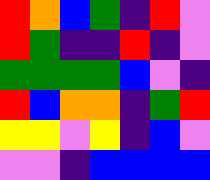[["red", "orange", "blue", "green", "indigo", "red", "violet"], ["red", "green", "indigo", "indigo", "red", "indigo", "violet"], ["green", "green", "green", "green", "blue", "violet", "indigo"], ["red", "blue", "orange", "orange", "indigo", "green", "red"], ["yellow", "yellow", "violet", "yellow", "indigo", "blue", "violet"], ["violet", "violet", "indigo", "blue", "blue", "blue", "blue"]]